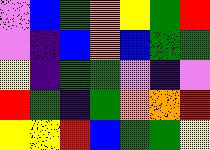[["violet", "blue", "green", "orange", "yellow", "green", "red"], ["violet", "indigo", "blue", "orange", "blue", "green", "green"], ["yellow", "indigo", "green", "green", "violet", "indigo", "violet"], ["red", "green", "indigo", "green", "orange", "orange", "red"], ["yellow", "yellow", "red", "blue", "green", "green", "yellow"]]